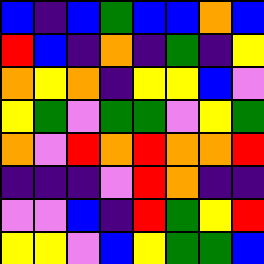[["blue", "indigo", "blue", "green", "blue", "blue", "orange", "blue"], ["red", "blue", "indigo", "orange", "indigo", "green", "indigo", "yellow"], ["orange", "yellow", "orange", "indigo", "yellow", "yellow", "blue", "violet"], ["yellow", "green", "violet", "green", "green", "violet", "yellow", "green"], ["orange", "violet", "red", "orange", "red", "orange", "orange", "red"], ["indigo", "indigo", "indigo", "violet", "red", "orange", "indigo", "indigo"], ["violet", "violet", "blue", "indigo", "red", "green", "yellow", "red"], ["yellow", "yellow", "violet", "blue", "yellow", "green", "green", "blue"]]